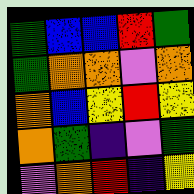[["green", "blue", "blue", "red", "green"], ["green", "orange", "orange", "violet", "orange"], ["orange", "blue", "yellow", "red", "yellow"], ["orange", "green", "indigo", "violet", "green"], ["violet", "orange", "red", "indigo", "yellow"]]